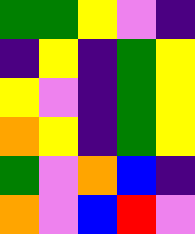[["green", "green", "yellow", "violet", "indigo"], ["indigo", "yellow", "indigo", "green", "yellow"], ["yellow", "violet", "indigo", "green", "yellow"], ["orange", "yellow", "indigo", "green", "yellow"], ["green", "violet", "orange", "blue", "indigo"], ["orange", "violet", "blue", "red", "violet"]]